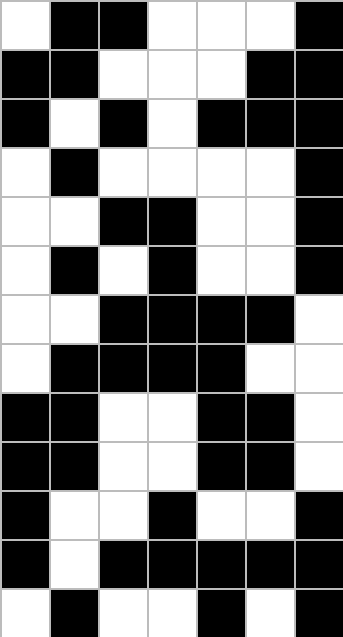[["white", "black", "black", "white", "white", "white", "black"], ["black", "black", "white", "white", "white", "black", "black"], ["black", "white", "black", "white", "black", "black", "black"], ["white", "black", "white", "white", "white", "white", "black"], ["white", "white", "black", "black", "white", "white", "black"], ["white", "black", "white", "black", "white", "white", "black"], ["white", "white", "black", "black", "black", "black", "white"], ["white", "black", "black", "black", "black", "white", "white"], ["black", "black", "white", "white", "black", "black", "white"], ["black", "black", "white", "white", "black", "black", "white"], ["black", "white", "white", "black", "white", "white", "black"], ["black", "white", "black", "black", "black", "black", "black"], ["white", "black", "white", "white", "black", "white", "black"]]